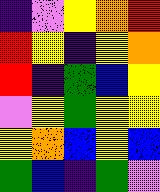[["indigo", "violet", "yellow", "orange", "red"], ["red", "yellow", "indigo", "yellow", "orange"], ["red", "indigo", "green", "blue", "yellow"], ["violet", "yellow", "green", "yellow", "yellow"], ["yellow", "orange", "blue", "yellow", "blue"], ["green", "blue", "indigo", "green", "violet"]]